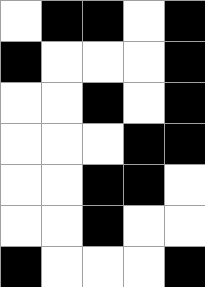[["white", "black", "black", "white", "black"], ["black", "white", "white", "white", "black"], ["white", "white", "black", "white", "black"], ["white", "white", "white", "black", "black"], ["white", "white", "black", "black", "white"], ["white", "white", "black", "white", "white"], ["black", "white", "white", "white", "black"]]